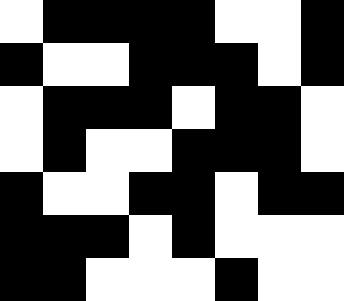[["white", "black", "black", "black", "black", "white", "white", "black"], ["black", "white", "white", "black", "black", "black", "white", "black"], ["white", "black", "black", "black", "white", "black", "black", "white"], ["white", "black", "white", "white", "black", "black", "black", "white"], ["black", "white", "white", "black", "black", "white", "black", "black"], ["black", "black", "black", "white", "black", "white", "white", "white"], ["black", "black", "white", "white", "white", "black", "white", "white"]]